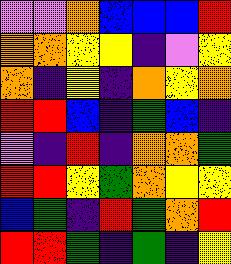[["violet", "violet", "orange", "blue", "blue", "blue", "red"], ["orange", "orange", "yellow", "yellow", "indigo", "violet", "yellow"], ["orange", "indigo", "yellow", "indigo", "orange", "yellow", "orange"], ["red", "red", "blue", "indigo", "green", "blue", "indigo"], ["violet", "indigo", "red", "indigo", "orange", "orange", "green"], ["red", "red", "yellow", "green", "orange", "yellow", "yellow"], ["blue", "green", "indigo", "red", "green", "orange", "red"], ["red", "red", "green", "indigo", "green", "indigo", "yellow"]]